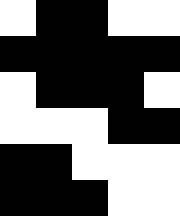[["white", "black", "black", "white", "white"], ["black", "black", "black", "black", "black"], ["white", "black", "black", "black", "white"], ["white", "white", "white", "black", "black"], ["black", "black", "white", "white", "white"], ["black", "black", "black", "white", "white"]]